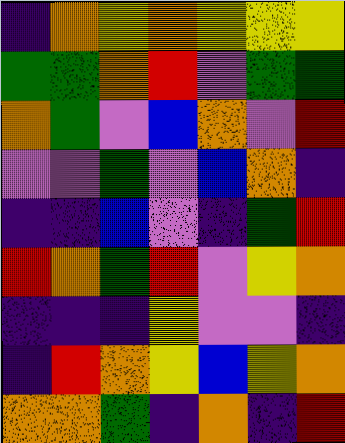[["indigo", "orange", "yellow", "orange", "yellow", "yellow", "yellow"], ["green", "green", "orange", "red", "violet", "green", "green"], ["orange", "green", "violet", "blue", "orange", "violet", "red"], ["violet", "violet", "green", "violet", "blue", "orange", "indigo"], ["indigo", "indigo", "blue", "violet", "indigo", "green", "red"], ["red", "orange", "green", "red", "violet", "yellow", "orange"], ["indigo", "indigo", "indigo", "yellow", "violet", "violet", "indigo"], ["indigo", "red", "orange", "yellow", "blue", "yellow", "orange"], ["orange", "orange", "green", "indigo", "orange", "indigo", "red"]]